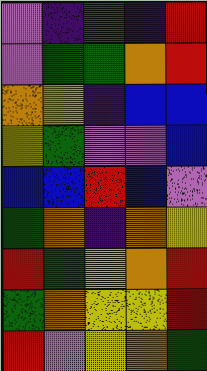[["violet", "indigo", "green", "indigo", "red"], ["violet", "green", "green", "orange", "red"], ["orange", "yellow", "indigo", "blue", "blue"], ["yellow", "green", "violet", "violet", "blue"], ["blue", "blue", "red", "blue", "violet"], ["green", "orange", "indigo", "orange", "yellow"], ["red", "green", "yellow", "orange", "red"], ["green", "orange", "yellow", "yellow", "red"], ["red", "violet", "yellow", "orange", "green"]]